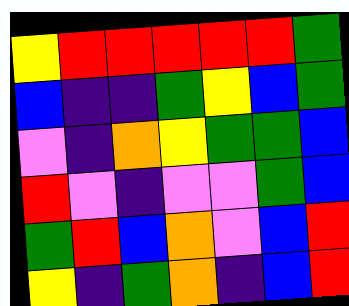[["yellow", "red", "red", "red", "red", "red", "green"], ["blue", "indigo", "indigo", "green", "yellow", "blue", "green"], ["violet", "indigo", "orange", "yellow", "green", "green", "blue"], ["red", "violet", "indigo", "violet", "violet", "green", "blue"], ["green", "red", "blue", "orange", "violet", "blue", "red"], ["yellow", "indigo", "green", "orange", "indigo", "blue", "red"]]